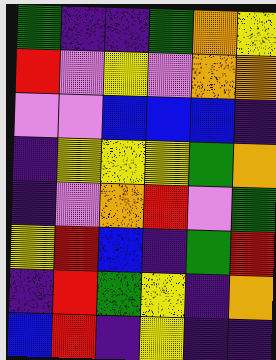[["green", "indigo", "indigo", "green", "orange", "yellow"], ["red", "violet", "yellow", "violet", "orange", "orange"], ["violet", "violet", "blue", "blue", "blue", "indigo"], ["indigo", "yellow", "yellow", "yellow", "green", "orange"], ["indigo", "violet", "orange", "red", "violet", "green"], ["yellow", "red", "blue", "indigo", "green", "red"], ["indigo", "red", "green", "yellow", "indigo", "orange"], ["blue", "red", "indigo", "yellow", "indigo", "indigo"]]